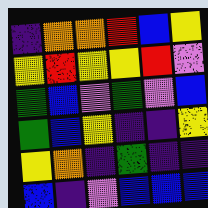[["indigo", "orange", "orange", "red", "blue", "yellow"], ["yellow", "red", "yellow", "yellow", "red", "violet"], ["green", "blue", "violet", "green", "violet", "blue"], ["green", "blue", "yellow", "indigo", "indigo", "yellow"], ["yellow", "orange", "indigo", "green", "indigo", "indigo"], ["blue", "indigo", "violet", "blue", "blue", "blue"]]